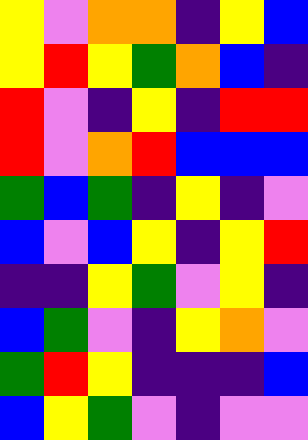[["yellow", "violet", "orange", "orange", "indigo", "yellow", "blue"], ["yellow", "red", "yellow", "green", "orange", "blue", "indigo"], ["red", "violet", "indigo", "yellow", "indigo", "red", "red"], ["red", "violet", "orange", "red", "blue", "blue", "blue"], ["green", "blue", "green", "indigo", "yellow", "indigo", "violet"], ["blue", "violet", "blue", "yellow", "indigo", "yellow", "red"], ["indigo", "indigo", "yellow", "green", "violet", "yellow", "indigo"], ["blue", "green", "violet", "indigo", "yellow", "orange", "violet"], ["green", "red", "yellow", "indigo", "indigo", "indigo", "blue"], ["blue", "yellow", "green", "violet", "indigo", "violet", "violet"]]